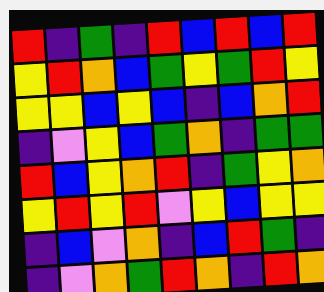[["red", "indigo", "green", "indigo", "red", "blue", "red", "blue", "red"], ["yellow", "red", "orange", "blue", "green", "yellow", "green", "red", "yellow"], ["yellow", "yellow", "blue", "yellow", "blue", "indigo", "blue", "orange", "red"], ["indigo", "violet", "yellow", "blue", "green", "orange", "indigo", "green", "green"], ["red", "blue", "yellow", "orange", "red", "indigo", "green", "yellow", "orange"], ["yellow", "red", "yellow", "red", "violet", "yellow", "blue", "yellow", "yellow"], ["indigo", "blue", "violet", "orange", "indigo", "blue", "red", "green", "indigo"], ["indigo", "violet", "orange", "green", "red", "orange", "indigo", "red", "orange"]]